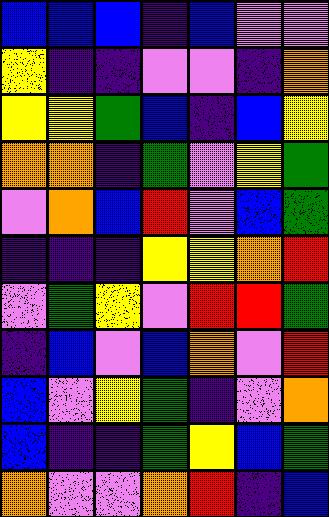[["blue", "blue", "blue", "indigo", "blue", "violet", "violet"], ["yellow", "indigo", "indigo", "violet", "violet", "indigo", "orange"], ["yellow", "yellow", "green", "blue", "indigo", "blue", "yellow"], ["orange", "orange", "indigo", "green", "violet", "yellow", "green"], ["violet", "orange", "blue", "red", "violet", "blue", "green"], ["indigo", "indigo", "indigo", "yellow", "yellow", "orange", "red"], ["violet", "green", "yellow", "violet", "red", "red", "green"], ["indigo", "blue", "violet", "blue", "orange", "violet", "red"], ["blue", "violet", "yellow", "green", "indigo", "violet", "orange"], ["blue", "indigo", "indigo", "green", "yellow", "blue", "green"], ["orange", "violet", "violet", "orange", "red", "indigo", "blue"]]